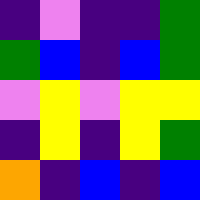[["indigo", "violet", "indigo", "indigo", "green"], ["green", "blue", "indigo", "blue", "green"], ["violet", "yellow", "violet", "yellow", "yellow"], ["indigo", "yellow", "indigo", "yellow", "green"], ["orange", "indigo", "blue", "indigo", "blue"]]